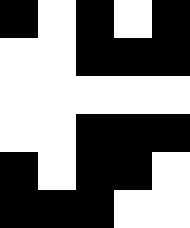[["black", "white", "black", "white", "black"], ["white", "white", "black", "black", "black"], ["white", "white", "white", "white", "white"], ["white", "white", "black", "black", "black"], ["black", "white", "black", "black", "white"], ["black", "black", "black", "white", "white"]]